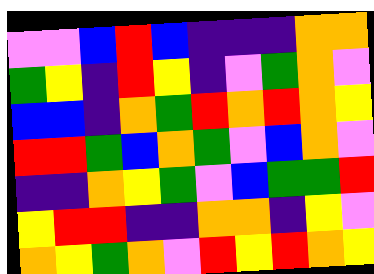[["violet", "violet", "blue", "red", "blue", "indigo", "indigo", "indigo", "orange", "orange"], ["green", "yellow", "indigo", "red", "yellow", "indigo", "violet", "green", "orange", "violet"], ["blue", "blue", "indigo", "orange", "green", "red", "orange", "red", "orange", "yellow"], ["red", "red", "green", "blue", "orange", "green", "violet", "blue", "orange", "violet"], ["indigo", "indigo", "orange", "yellow", "green", "violet", "blue", "green", "green", "red"], ["yellow", "red", "red", "indigo", "indigo", "orange", "orange", "indigo", "yellow", "violet"], ["orange", "yellow", "green", "orange", "violet", "red", "yellow", "red", "orange", "yellow"]]